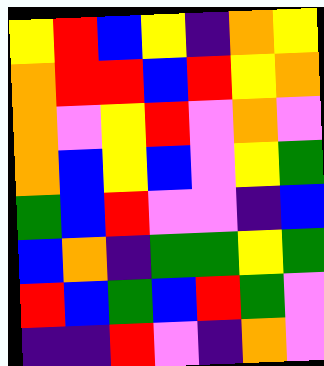[["yellow", "red", "blue", "yellow", "indigo", "orange", "yellow"], ["orange", "red", "red", "blue", "red", "yellow", "orange"], ["orange", "violet", "yellow", "red", "violet", "orange", "violet"], ["orange", "blue", "yellow", "blue", "violet", "yellow", "green"], ["green", "blue", "red", "violet", "violet", "indigo", "blue"], ["blue", "orange", "indigo", "green", "green", "yellow", "green"], ["red", "blue", "green", "blue", "red", "green", "violet"], ["indigo", "indigo", "red", "violet", "indigo", "orange", "violet"]]